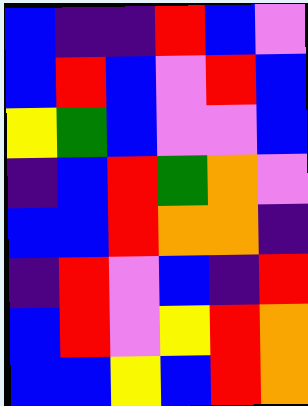[["blue", "indigo", "indigo", "red", "blue", "violet"], ["blue", "red", "blue", "violet", "red", "blue"], ["yellow", "green", "blue", "violet", "violet", "blue"], ["indigo", "blue", "red", "green", "orange", "violet"], ["blue", "blue", "red", "orange", "orange", "indigo"], ["indigo", "red", "violet", "blue", "indigo", "red"], ["blue", "red", "violet", "yellow", "red", "orange"], ["blue", "blue", "yellow", "blue", "red", "orange"]]